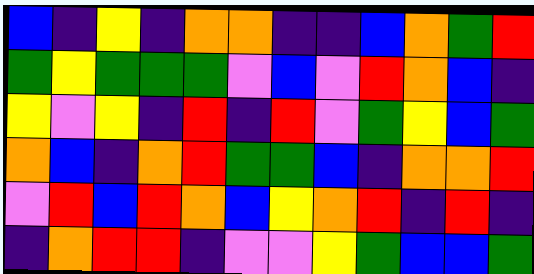[["blue", "indigo", "yellow", "indigo", "orange", "orange", "indigo", "indigo", "blue", "orange", "green", "red"], ["green", "yellow", "green", "green", "green", "violet", "blue", "violet", "red", "orange", "blue", "indigo"], ["yellow", "violet", "yellow", "indigo", "red", "indigo", "red", "violet", "green", "yellow", "blue", "green"], ["orange", "blue", "indigo", "orange", "red", "green", "green", "blue", "indigo", "orange", "orange", "red"], ["violet", "red", "blue", "red", "orange", "blue", "yellow", "orange", "red", "indigo", "red", "indigo"], ["indigo", "orange", "red", "red", "indigo", "violet", "violet", "yellow", "green", "blue", "blue", "green"]]